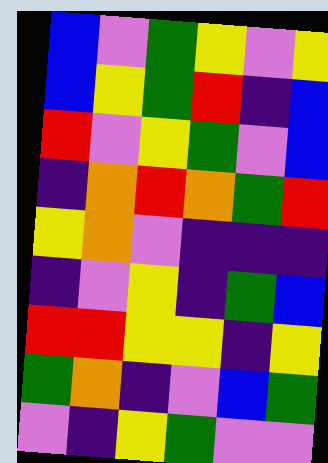[["blue", "violet", "green", "yellow", "violet", "yellow"], ["blue", "yellow", "green", "red", "indigo", "blue"], ["red", "violet", "yellow", "green", "violet", "blue"], ["indigo", "orange", "red", "orange", "green", "red"], ["yellow", "orange", "violet", "indigo", "indigo", "indigo"], ["indigo", "violet", "yellow", "indigo", "green", "blue"], ["red", "red", "yellow", "yellow", "indigo", "yellow"], ["green", "orange", "indigo", "violet", "blue", "green"], ["violet", "indigo", "yellow", "green", "violet", "violet"]]